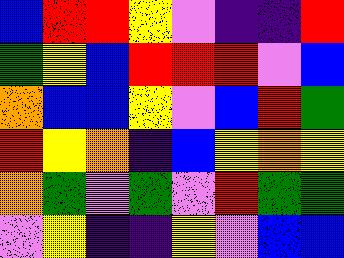[["blue", "red", "red", "yellow", "violet", "indigo", "indigo", "red"], ["green", "yellow", "blue", "red", "red", "red", "violet", "blue"], ["orange", "blue", "blue", "yellow", "violet", "blue", "red", "green"], ["red", "yellow", "orange", "indigo", "blue", "yellow", "orange", "yellow"], ["orange", "green", "violet", "green", "violet", "red", "green", "green"], ["violet", "yellow", "indigo", "indigo", "yellow", "violet", "blue", "blue"]]